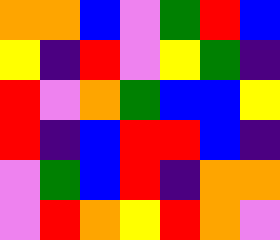[["orange", "orange", "blue", "violet", "green", "red", "blue"], ["yellow", "indigo", "red", "violet", "yellow", "green", "indigo"], ["red", "violet", "orange", "green", "blue", "blue", "yellow"], ["red", "indigo", "blue", "red", "red", "blue", "indigo"], ["violet", "green", "blue", "red", "indigo", "orange", "orange"], ["violet", "red", "orange", "yellow", "red", "orange", "violet"]]